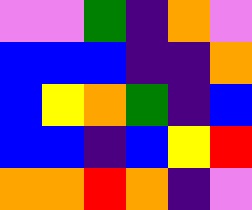[["violet", "violet", "green", "indigo", "orange", "violet"], ["blue", "blue", "blue", "indigo", "indigo", "orange"], ["blue", "yellow", "orange", "green", "indigo", "blue"], ["blue", "blue", "indigo", "blue", "yellow", "red"], ["orange", "orange", "red", "orange", "indigo", "violet"]]